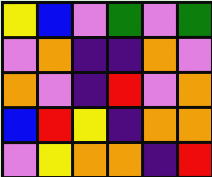[["yellow", "blue", "violet", "green", "violet", "green"], ["violet", "orange", "indigo", "indigo", "orange", "violet"], ["orange", "violet", "indigo", "red", "violet", "orange"], ["blue", "red", "yellow", "indigo", "orange", "orange"], ["violet", "yellow", "orange", "orange", "indigo", "red"]]